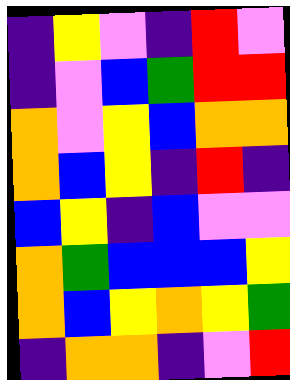[["indigo", "yellow", "violet", "indigo", "red", "violet"], ["indigo", "violet", "blue", "green", "red", "red"], ["orange", "violet", "yellow", "blue", "orange", "orange"], ["orange", "blue", "yellow", "indigo", "red", "indigo"], ["blue", "yellow", "indigo", "blue", "violet", "violet"], ["orange", "green", "blue", "blue", "blue", "yellow"], ["orange", "blue", "yellow", "orange", "yellow", "green"], ["indigo", "orange", "orange", "indigo", "violet", "red"]]